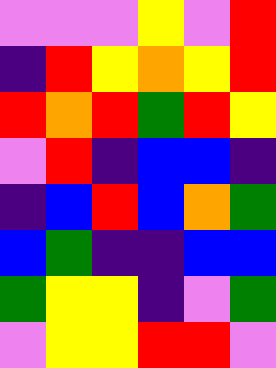[["violet", "violet", "violet", "yellow", "violet", "red"], ["indigo", "red", "yellow", "orange", "yellow", "red"], ["red", "orange", "red", "green", "red", "yellow"], ["violet", "red", "indigo", "blue", "blue", "indigo"], ["indigo", "blue", "red", "blue", "orange", "green"], ["blue", "green", "indigo", "indigo", "blue", "blue"], ["green", "yellow", "yellow", "indigo", "violet", "green"], ["violet", "yellow", "yellow", "red", "red", "violet"]]